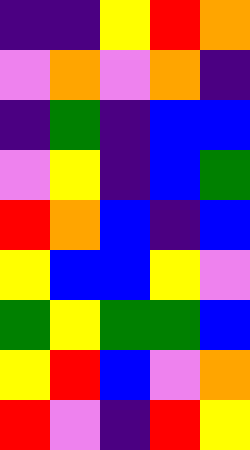[["indigo", "indigo", "yellow", "red", "orange"], ["violet", "orange", "violet", "orange", "indigo"], ["indigo", "green", "indigo", "blue", "blue"], ["violet", "yellow", "indigo", "blue", "green"], ["red", "orange", "blue", "indigo", "blue"], ["yellow", "blue", "blue", "yellow", "violet"], ["green", "yellow", "green", "green", "blue"], ["yellow", "red", "blue", "violet", "orange"], ["red", "violet", "indigo", "red", "yellow"]]